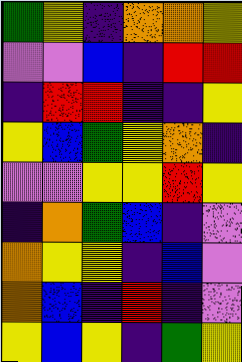[["green", "yellow", "indigo", "orange", "orange", "yellow"], ["violet", "violet", "blue", "indigo", "red", "red"], ["indigo", "red", "red", "indigo", "indigo", "yellow"], ["yellow", "blue", "green", "yellow", "orange", "indigo"], ["violet", "violet", "yellow", "yellow", "red", "yellow"], ["indigo", "orange", "green", "blue", "indigo", "violet"], ["orange", "yellow", "yellow", "indigo", "blue", "violet"], ["orange", "blue", "indigo", "red", "indigo", "violet"], ["yellow", "blue", "yellow", "indigo", "green", "yellow"]]